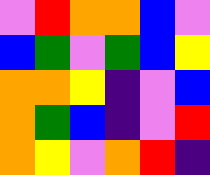[["violet", "red", "orange", "orange", "blue", "violet"], ["blue", "green", "violet", "green", "blue", "yellow"], ["orange", "orange", "yellow", "indigo", "violet", "blue"], ["orange", "green", "blue", "indigo", "violet", "red"], ["orange", "yellow", "violet", "orange", "red", "indigo"]]